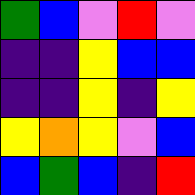[["green", "blue", "violet", "red", "violet"], ["indigo", "indigo", "yellow", "blue", "blue"], ["indigo", "indigo", "yellow", "indigo", "yellow"], ["yellow", "orange", "yellow", "violet", "blue"], ["blue", "green", "blue", "indigo", "red"]]